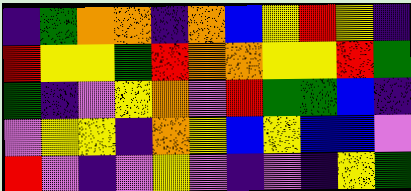[["indigo", "green", "orange", "orange", "indigo", "orange", "blue", "yellow", "red", "yellow", "indigo"], ["red", "yellow", "yellow", "green", "red", "orange", "orange", "yellow", "yellow", "red", "green"], ["green", "indigo", "violet", "yellow", "orange", "violet", "red", "green", "green", "blue", "indigo"], ["violet", "yellow", "yellow", "indigo", "orange", "yellow", "blue", "yellow", "blue", "blue", "violet"], ["red", "violet", "indigo", "violet", "yellow", "violet", "indigo", "violet", "indigo", "yellow", "green"]]